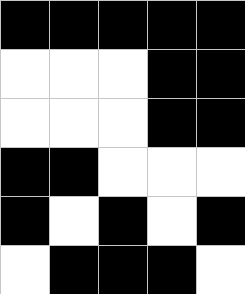[["black", "black", "black", "black", "black"], ["white", "white", "white", "black", "black"], ["white", "white", "white", "black", "black"], ["black", "black", "white", "white", "white"], ["black", "white", "black", "white", "black"], ["white", "black", "black", "black", "white"]]